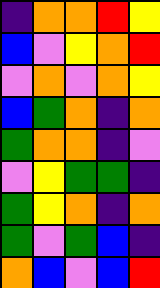[["indigo", "orange", "orange", "red", "yellow"], ["blue", "violet", "yellow", "orange", "red"], ["violet", "orange", "violet", "orange", "yellow"], ["blue", "green", "orange", "indigo", "orange"], ["green", "orange", "orange", "indigo", "violet"], ["violet", "yellow", "green", "green", "indigo"], ["green", "yellow", "orange", "indigo", "orange"], ["green", "violet", "green", "blue", "indigo"], ["orange", "blue", "violet", "blue", "red"]]